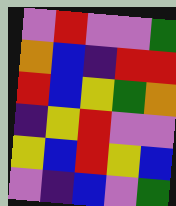[["violet", "red", "violet", "violet", "green"], ["orange", "blue", "indigo", "red", "red"], ["red", "blue", "yellow", "green", "orange"], ["indigo", "yellow", "red", "violet", "violet"], ["yellow", "blue", "red", "yellow", "blue"], ["violet", "indigo", "blue", "violet", "green"]]